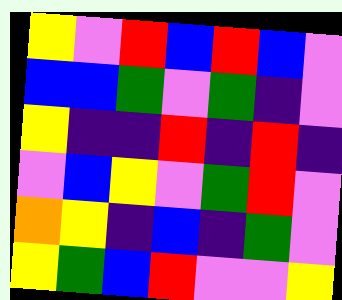[["yellow", "violet", "red", "blue", "red", "blue", "violet"], ["blue", "blue", "green", "violet", "green", "indigo", "violet"], ["yellow", "indigo", "indigo", "red", "indigo", "red", "indigo"], ["violet", "blue", "yellow", "violet", "green", "red", "violet"], ["orange", "yellow", "indigo", "blue", "indigo", "green", "violet"], ["yellow", "green", "blue", "red", "violet", "violet", "yellow"]]